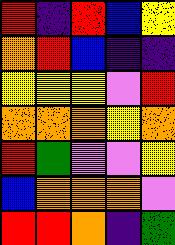[["red", "indigo", "red", "blue", "yellow"], ["orange", "red", "blue", "indigo", "indigo"], ["yellow", "yellow", "yellow", "violet", "red"], ["orange", "orange", "orange", "yellow", "orange"], ["red", "green", "violet", "violet", "yellow"], ["blue", "orange", "orange", "orange", "violet"], ["red", "red", "orange", "indigo", "green"]]